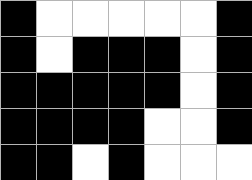[["black", "white", "white", "white", "white", "white", "black"], ["black", "white", "black", "black", "black", "white", "black"], ["black", "black", "black", "black", "black", "white", "black"], ["black", "black", "black", "black", "white", "white", "black"], ["black", "black", "white", "black", "white", "white", "white"]]